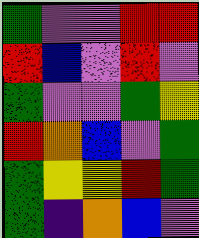[["green", "violet", "violet", "red", "red"], ["red", "blue", "violet", "red", "violet"], ["green", "violet", "violet", "green", "yellow"], ["red", "orange", "blue", "violet", "green"], ["green", "yellow", "yellow", "red", "green"], ["green", "indigo", "orange", "blue", "violet"]]